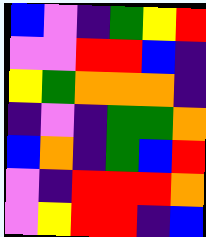[["blue", "violet", "indigo", "green", "yellow", "red"], ["violet", "violet", "red", "red", "blue", "indigo"], ["yellow", "green", "orange", "orange", "orange", "indigo"], ["indigo", "violet", "indigo", "green", "green", "orange"], ["blue", "orange", "indigo", "green", "blue", "red"], ["violet", "indigo", "red", "red", "red", "orange"], ["violet", "yellow", "red", "red", "indigo", "blue"]]